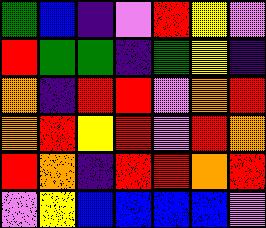[["green", "blue", "indigo", "violet", "red", "yellow", "violet"], ["red", "green", "green", "indigo", "green", "yellow", "indigo"], ["orange", "indigo", "red", "red", "violet", "orange", "red"], ["orange", "red", "yellow", "red", "violet", "red", "orange"], ["red", "orange", "indigo", "red", "red", "orange", "red"], ["violet", "yellow", "blue", "blue", "blue", "blue", "violet"]]